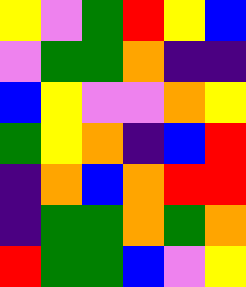[["yellow", "violet", "green", "red", "yellow", "blue"], ["violet", "green", "green", "orange", "indigo", "indigo"], ["blue", "yellow", "violet", "violet", "orange", "yellow"], ["green", "yellow", "orange", "indigo", "blue", "red"], ["indigo", "orange", "blue", "orange", "red", "red"], ["indigo", "green", "green", "orange", "green", "orange"], ["red", "green", "green", "blue", "violet", "yellow"]]